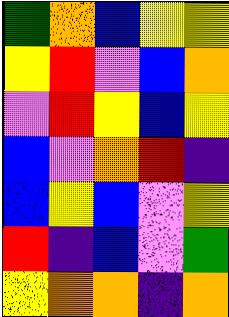[["green", "orange", "blue", "yellow", "yellow"], ["yellow", "red", "violet", "blue", "orange"], ["violet", "red", "yellow", "blue", "yellow"], ["blue", "violet", "orange", "red", "indigo"], ["blue", "yellow", "blue", "violet", "yellow"], ["red", "indigo", "blue", "violet", "green"], ["yellow", "orange", "orange", "indigo", "orange"]]